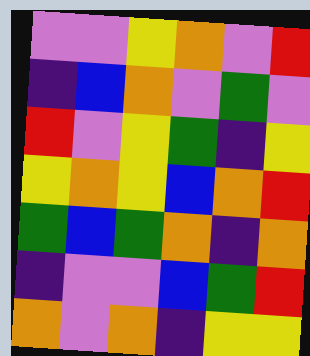[["violet", "violet", "yellow", "orange", "violet", "red"], ["indigo", "blue", "orange", "violet", "green", "violet"], ["red", "violet", "yellow", "green", "indigo", "yellow"], ["yellow", "orange", "yellow", "blue", "orange", "red"], ["green", "blue", "green", "orange", "indigo", "orange"], ["indigo", "violet", "violet", "blue", "green", "red"], ["orange", "violet", "orange", "indigo", "yellow", "yellow"]]